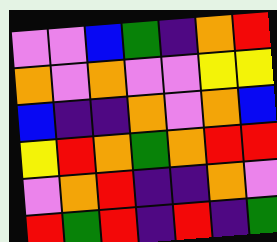[["violet", "violet", "blue", "green", "indigo", "orange", "red"], ["orange", "violet", "orange", "violet", "violet", "yellow", "yellow"], ["blue", "indigo", "indigo", "orange", "violet", "orange", "blue"], ["yellow", "red", "orange", "green", "orange", "red", "red"], ["violet", "orange", "red", "indigo", "indigo", "orange", "violet"], ["red", "green", "red", "indigo", "red", "indigo", "green"]]